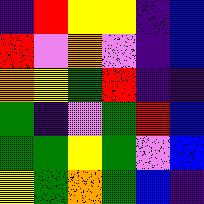[["indigo", "red", "yellow", "yellow", "indigo", "blue"], ["red", "violet", "orange", "violet", "indigo", "blue"], ["orange", "yellow", "green", "red", "indigo", "indigo"], ["green", "indigo", "violet", "green", "red", "blue"], ["green", "green", "yellow", "green", "violet", "blue"], ["yellow", "green", "orange", "green", "blue", "indigo"]]